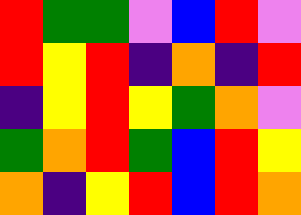[["red", "green", "green", "violet", "blue", "red", "violet"], ["red", "yellow", "red", "indigo", "orange", "indigo", "red"], ["indigo", "yellow", "red", "yellow", "green", "orange", "violet"], ["green", "orange", "red", "green", "blue", "red", "yellow"], ["orange", "indigo", "yellow", "red", "blue", "red", "orange"]]